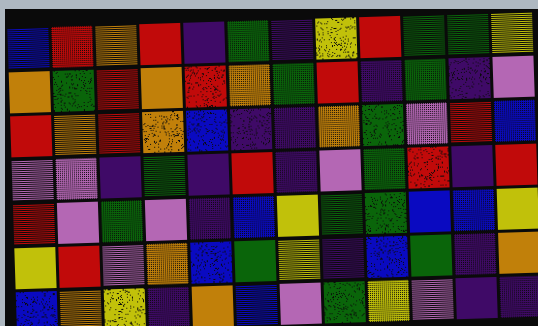[["blue", "red", "orange", "red", "indigo", "green", "indigo", "yellow", "red", "green", "green", "yellow"], ["orange", "green", "red", "orange", "red", "orange", "green", "red", "indigo", "green", "indigo", "violet"], ["red", "orange", "red", "orange", "blue", "indigo", "indigo", "orange", "green", "violet", "red", "blue"], ["violet", "violet", "indigo", "green", "indigo", "red", "indigo", "violet", "green", "red", "indigo", "red"], ["red", "violet", "green", "violet", "indigo", "blue", "yellow", "green", "green", "blue", "blue", "yellow"], ["yellow", "red", "violet", "orange", "blue", "green", "yellow", "indigo", "blue", "green", "indigo", "orange"], ["blue", "orange", "yellow", "indigo", "orange", "blue", "violet", "green", "yellow", "violet", "indigo", "indigo"]]